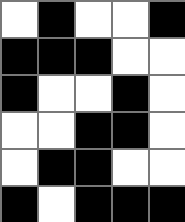[["white", "black", "white", "white", "black"], ["black", "black", "black", "white", "white"], ["black", "white", "white", "black", "white"], ["white", "white", "black", "black", "white"], ["white", "black", "black", "white", "white"], ["black", "white", "black", "black", "black"]]